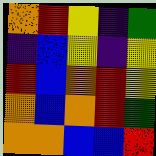[["orange", "red", "yellow", "indigo", "green"], ["indigo", "blue", "yellow", "indigo", "yellow"], ["red", "blue", "orange", "red", "yellow"], ["orange", "blue", "orange", "red", "green"], ["orange", "orange", "blue", "blue", "red"]]